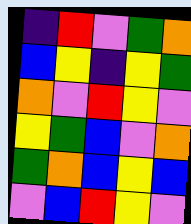[["indigo", "red", "violet", "green", "orange"], ["blue", "yellow", "indigo", "yellow", "green"], ["orange", "violet", "red", "yellow", "violet"], ["yellow", "green", "blue", "violet", "orange"], ["green", "orange", "blue", "yellow", "blue"], ["violet", "blue", "red", "yellow", "violet"]]